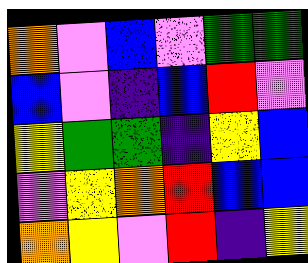[["orange", "violet", "blue", "violet", "green", "green"], ["blue", "violet", "indigo", "blue", "red", "violet"], ["yellow", "green", "green", "indigo", "yellow", "blue"], ["violet", "yellow", "orange", "red", "blue", "blue"], ["orange", "yellow", "violet", "red", "indigo", "yellow"]]